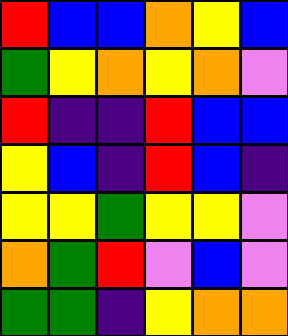[["red", "blue", "blue", "orange", "yellow", "blue"], ["green", "yellow", "orange", "yellow", "orange", "violet"], ["red", "indigo", "indigo", "red", "blue", "blue"], ["yellow", "blue", "indigo", "red", "blue", "indigo"], ["yellow", "yellow", "green", "yellow", "yellow", "violet"], ["orange", "green", "red", "violet", "blue", "violet"], ["green", "green", "indigo", "yellow", "orange", "orange"]]